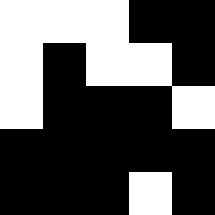[["white", "white", "white", "black", "black"], ["white", "black", "white", "white", "black"], ["white", "black", "black", "black", "white"], ["black", "black", "black", "black", "black"], ["black", "black", "black", "white", "black"]]